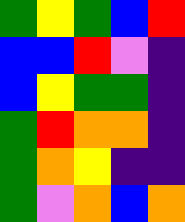[["green", "yellow", "green", "blue", "red"], ["blue", "blue", "red", "violet", "indigo"], ["blue", "yellow", "green", "green", "indigo"], ["green", "red", "orange", "orange", "indigo"], ["green", "orange", "yellow", "indigo", "indigo"], ["green", "violet", "orange", "blue", "orange"]]